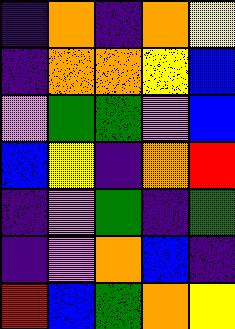[["indigo", "orange", "indigo", "orange", "yellow"], ["indigo", "orange", "orange", "yellow", "blue"], ["violet", "green", "green", "violet", "blue"], ["blue", "yellow", "indigo", "orange", "red"], ["indigo", "violet", "green", "indigo", "green"], ["indigo", "violet", "orange", "blue", "indigo"], ["red", "blue", "green", "orange", "yellow"]]